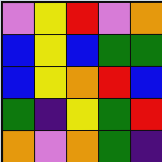[["violet", "yellow", "red", "violet", "orange"], ["blue", "yellow", "blue", "green", "green"], ["blue", "yellow", "orange", "red", "blue"], ["green", "indigo", "yellow", "green", "red"], ["orange", "violet", "orange", "green", "indigo"]]